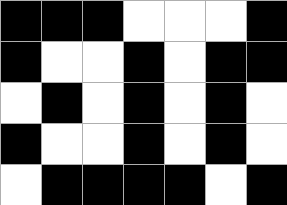[["black", "black", "black", "white", "white", "white", "black"], ["black", "white", "white", "black", "white", "black", "black"], ["white", "black", "white", "black", "white", "black", "white"], ["black", "white", "white", "black", "white", "black", "white"], ["white", "black", "black", "black", "black", "white", "black"]]